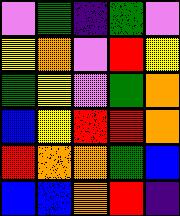[["violet", "green", "indigo", "green", "violet"], ["yellow", "orange", "violet", "red", "yellow"], ["green", "yellow", "violet", "green", "orange"], ["blue", "yellow", "red", "red", "orange"], ["red", "orange", "orange", "green", "blue"], ["blue", "blue", "orange", "red", "indigo"]]